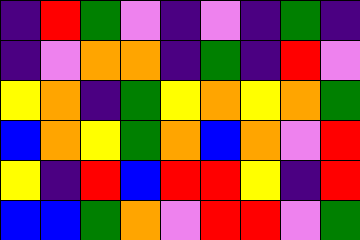[["indigo", "red", "green", "violet", "indigo", "violet", "indigo", "green", "indigo"], ["indigo", "violet", "orange", "orange", "indigo", "green", "indigo", "red", "violet"], ["yellow", "orange", "indigo", "green", "yellow", "orange", "yellow", "orange", "green"], ["blue", "orange", "yellow", "green", "orange", "blue", "orange", "violet", "red"], ["yellow", "indigo", "red", "blue", "red", "red", "yellow", "indigo", "red"], ["blue", "blue", "green", "orange", "violet", "red", "red", "violet", "green"]]